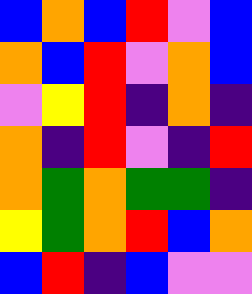[["blue", "orange", "blue", "red", "violet", "blue"], ["orange", "blue", "red", "violet", "orange", "blue"], ["violet", "yellow", "red", "indigo", "orange", "indigo"], ["orange", "indigo", "red", "violet", "indigo", "red"], ["orange", "green", "orange", "green", "green", "indigo"], ["yellow", "green", "orange", "red", "blue", "orange"], ["blue", "red", "indigo", "blue", "violet", "violet"]]